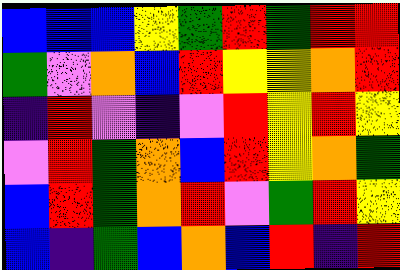[["blue", "blue", "blue", "yellow", "green", "red", "green", "red", "red"], ["green", "violet", "orange", "blue", "red", "yellow", "yellow", "orange", "red"], ["indigo", "red", "violet", "indigo", "violet", "red", "yellow", "red", "yellow"], ["violet", "red", "green", "orange", "blue", "red", "yellow", "orange", "green"], ["blue", "red", "green", "orange", "red", "violet", "green", "red", "yellow"], ["blue", "indigo", "green", "blue", "orange", "blue", "red", "indigo", "red"]]